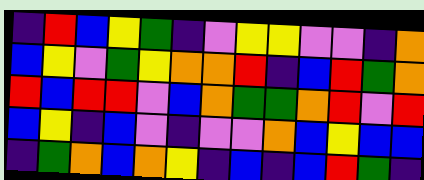[["indigo", "red", "blue", "yellow", "green", "indigo", "violet", "yellow", "yellow", "violet", "violet", "indigo", "orange"], ["blue", "yellow", "violet", "green", "yellow", "orange", "orange", "red", "indigo", "blue", "red", "green", "orange"], ["red", "blue", "red", "red", "violet", "blue", "orange", "green", "green", "orange", "red", "violet", "red"], ["blue", "yellow", "indigo", "blue", "violet", "indigo", "violet", "violet", "orange", "blue", "yellow", "blue", "blue"], ["indigo", "green", "orange", "blue", "orange", "yellow", "indigo", "blue", "indigo", "blue", "red", "green", "indigo"]]